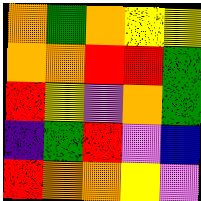[["orange", "green", "orange", "yellow", "yellow"], ["orange", "orange", "red", "red", "green"], ["red", "yellow", "violet", "orange", "green"], ["indigo", "green", "red", "violet", "blue"], ["red", "orange", "orange", "yellow", "violet"]]